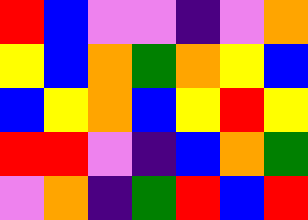[["red", "blue", "violet", "violet", "indigo", "violet", "orange"], ["yellow", "blue", "orange", "green", "orange", "yellow", "blue"], ["blue", "yellow", "orange", "blue", "yellow", "red", "yellow"], ["red", "red", "violet", "indigo", "blue", "orange", "green"], ["violet", "orange", "indigo", "green", "red", "blue", "red"]]